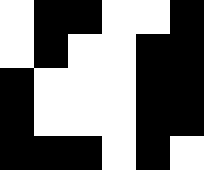[["white", "black", "black", "white", "white", "black"], ["white", "black", "white", "white", "black", "black"], ["black", "white", "white", "white", "black", "black"], ["black", "white", "white", "white", "black", "black"], ["black", "black", "black", "white", "black", "white"]]